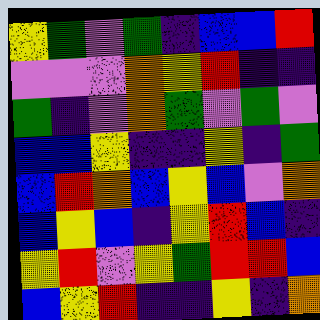[["yellow", "green", "violet", "green", "indigo", "blue", "blue", "red"], ["violet", "violet", "violet", "orange", "yellow", "red", "indigo", "indigo"], ["green", "indigo", "violet", "orange", "green", "violet", "green", "violet"], ["blue", "blue", "yellow", "indigo", "indigo", "yellow", "indigo", "green"], ["blue", "red", "orange", "blue", "yellow", "blue", "violet", "orange"], ["blue", "yellow", "blue", "indigo", "yellow", "red", "blue", "indigo"], ["yellow", "red", "violet", "yellow", "green", "red", "red", "blue"], ["blue", "yellow", "red", "indigo", "indigo", "yellow", "indigo", "orange"]]